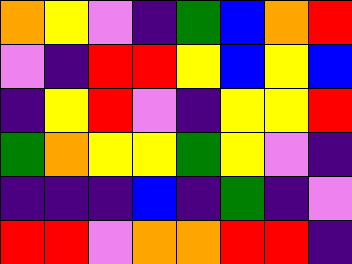[["orange", "yellow", "violet", "indigo", "green", "blue", "orange", "red"], ["violet", "indigo", "red", "red", "yellow", "blue", "yellow", "blue"], ["indigo", "yellow", "red", "violet", "indigo", "yellow", "yellow", "red"], ["green", "orange", "yellow", "yellow", "green", "yellow", "violet", "indigo"], ["indigo", "indigo", "indigo", "blue", "indigo", "green", "indigo", "violet"], ["red", "red", "violet", "orange", "orange", "red", "red", "indigo"]]